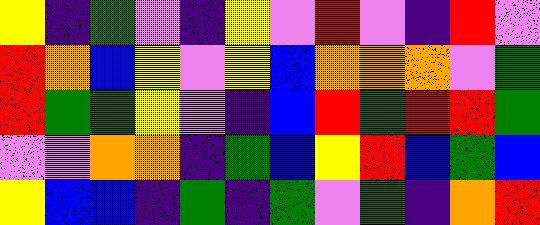[["yellow", "indigo", "green", "violet", "indigo", "yellow", "violet", "red", "violet", "indigo", "red", "violet"], ["red", "orange", "blue", "yellow", "violet", "yellow", "blue", "orange", "orange", "orange", "violet", "green"], ["red", "green", "green", "yellow", "violet", "indigo", "blue", "red", "green", "red", "red", "green"], ["violet", "violet", "orange", "orange", "indigo", "green", "blue", "yellow", "red", "blue", "green", "blue"], ["yellow", "blue", "blue", "indigo", "green", "indigo", "green", "violet", "green", "indigo", "orange", "red"]]